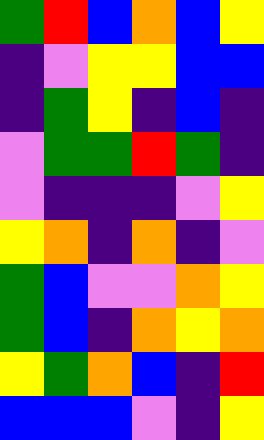[["green", "red", "blue", "orange", "blue", "yellow"], ["indigo", "violet", "yellow", "yellow", "blue", "blue"], ["indigo", "green", "yellow", "indigo", "blue", "indigo"], ["violet", "green", "green", "red", "green", "indigo"], ["violet", "indigo", "indigo", "indigo", "violet", "yellow"], ["yellow", "orange", "indigo", "orange", "indigo", "violet"], ["green", "blue", "violet", "violet", "orange", "yellow"], ["green", "blue", "indigo", "orange", "yellow", "orange"], ["yellow", "green", "orange", "blue", "indigo", "red"], ["blue", "blue", "blue", "violet", "indigo", "yellow"]]